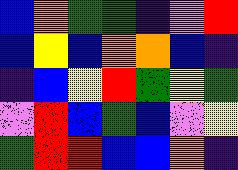[["blue", "orange", "green", "green", "indigo", "violet", "red"], ["blue", "yellow", "blue", "orange", "orange", "blue", "indigo"], ["indigo", "blue", "yellow", "red", "green", "yellow", "green"], ["violet", "red", "blue", "green", "blue", "violet", "yellow"], ["green", "red", "red", "blue", "blue", "orange", "indigo"]]